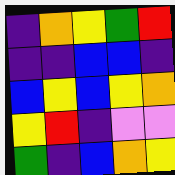[["indigo", "orange", "yellow", "green", "red"], ["indigo", "indigo", "blue", "blue", "indigo"], ["blue", "yellow", "blue", "yellow", "orange"], ["yellow", "red", "indigo", "violet", "violet"], ["green", "indigo", "blue", "orange", "yellow"]]